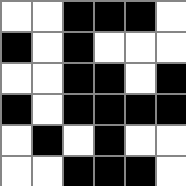[["white", "white", "black", "black", "black", "white"], ["black", "white", "black", "white", "white", "white"], ["white", "white", "black", "black", "white", "black"], ["black", "white", "black", "black", "black", "black"], ["white", "black", "white", "black", "white", "white"], ["white", "white", "black", "black", "black", "white"]]